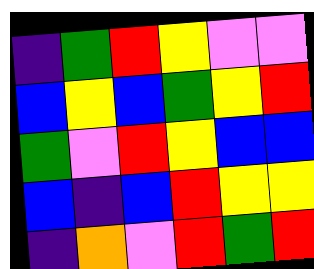[["indigo", "green", "red", "yellow", "violet", "violet"], ["blue", "yellow", "blue", "green", "yellow", "red"], ["green", "violet", "red", "yellow", "blue", "blue"], ["blue", "indigo", "blue", "red", "yellow", "yellow"], ["indigo", "orange", "violet", "red", "green", "red"]]